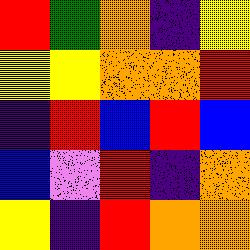[["red", "green", "orange", "indigo", "yellow"], ["yellow", "yellow", "orange", "orange", "red"], ["indigo", "red", "blue", "red", "blue"], ["blue", "violet", "red", "indigo", "orange"], ["yellow", "indigo", "red", "orange", "orange"]]